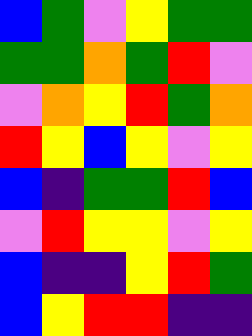[["blue", "green", "violet", "yellow", "green", "green"], ["green", "green", "orange", "green", "red", "violet"], ["violet", "orange", "yellow", "red", "green", "orange"], ["red", "yellow", "blue", "yellow", "violet", "yellow"], ["blue", "indigo", "green", "green", "red", "blue"], ["violet", "red", "yellow", "yellow", "violet", "yellow"], ["blue", "indigo", "indigo", "yellow", "red", "green"], ["blue", "yellow", "red", "red", "indigo", "indigo"]]